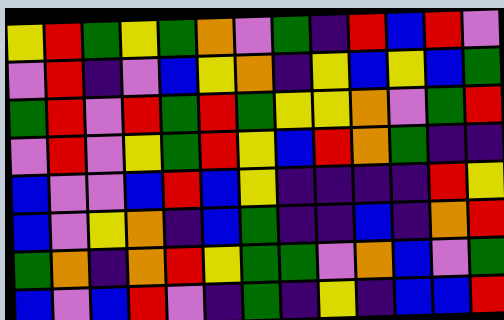[["yellow", "red", "green", "yellow", "green", "orange", "violet", "green", "indigo", "red", "blue", "red", "violet"], ["violet", "red", "indigo", "violet", "blue", "yellow", "orange", "indigo", "yellow", "blue", "yellow", "blue", "green"], ["green", "red", "violet", "red", "green", "red", "green", "yellow", "yellow", "orange", "violet", "green", "red"], ["violet", "red", "violet", "yellow", "green", "red", "yellow", "blue", "red", "orange", "green", "indigo", "indigo"], ["blue", "violet", "violet", "blue", "red", "blue", "yellow", "indigo", "indigo", "indigo", "indigo", "red", "yellow"], ["blue", "violet", "yellow", "orange", "indigo", "blue", "green", "indigo", "indigo", "blue", "indigo", "orange", "red"], ["green", "orange", "indigo", "orange", "red", "yellow", "green", "green", "violet", "orange", "blue", "violet", "green"], ["blue", "violet", "blue", "red", "violet", "indigo", "green", "indigo", "yellow", "indigo", "blue", "blue", "red"]]